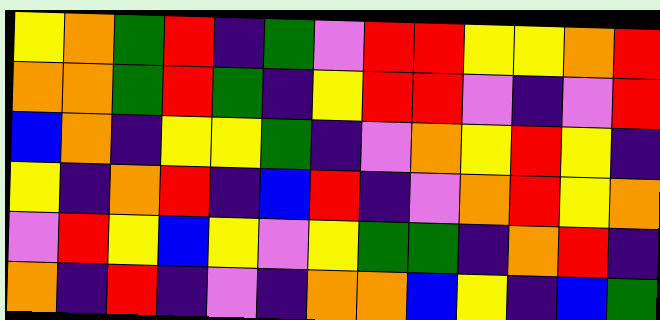[["yellow", "orange", "green", "red", "indigo", "green", "violet", "red", "red", "yellow", "yellow", "orange", "red"], ["orange", "orange", "green", "red", "green", "indigo", "yellow", "red", "red", "violet", "indigo", "violet", "red"], ["blue", "orange", "indigo", "yellow", "yellow", "green", "indigo", "violet", "orange", "yellow", "red", "yellow", "indigo"], ["yellow", "indigo", "orange", "red", "indigo", "blue", "red", "indigo", "violet", "orange", "red", "yellow", "orange"], ["violet", "red", "yellow", "blue", "yellow", "violet", "yellow", "green", "green", "indigo", "orange", "red", "indigo"], ["orange", "indigo", "red", "indigo", "violet", "indigo", "orange", "orange", "blue", "yellow", "indigo", "blue", "green"]]